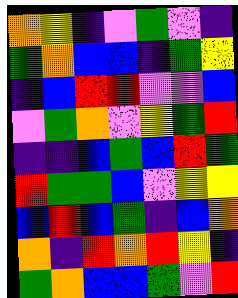[["orange", "yellow", "indigo", "violet", "green", "violet", "indigo"], ["green", "orange", "blue", "blue", "indigo", "green", "yellow"], ["indigo", "blue", "red", "red", "violet", "violet", "blue"], ["violet", "green", "orange", "violet", "yellow", "green", "red"], ["indigo", "indigo", "blue", "green", "blue", "red", "green"], ["red", "green", "green", "blue", "violet", "yellow", "yellow"], ["blue", "red", "blue", "green", "indigo", "blue", "orange"], ["orange", "indigo", "red", "orange", "red", "yellow", "indigo"], ["green", "orange", "blue", "blue", "green", "violet", "red"]]